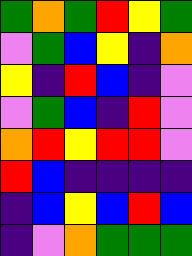[["green", "orange", "green", "red", "yellow", "green"], ["violet", "green", "blue", "yellow", "indigo", "orange"], ["yellow", "indigo", "red", "blue", "indigo", "violet"], ["violet", "green", "blue", "indigo", "red", "violet"], ["orange", "red", "yellow", "red", "red", "violet"], ["red", "blue", "indigo", "indigo", "indigo", "indigo"], ["indigo", "blue", "yellow", "blue", "red", "blue"], ["indigo", "violet", "orange", "green", "green", "green"]]